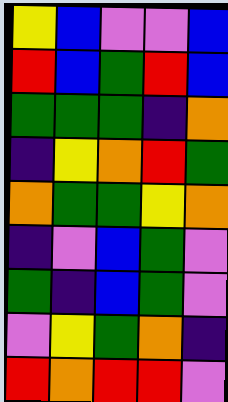[["yellow", "blue", "violet", "violet", "blue"], ["red", "blue", "green", "red", "blue"], ["green", "green", "green", "indigo", "orange"], ["indigo", "yellow", "orange", "red", "green"], ["orange", "green", "green", "yellow", "orange"], ["indigo", "violet", "blue", "green", "violet"], ["green", "indigo", "blue", "green", "violet"], ["violet", "yellow", "green", "orange", "indigo"], ["red", "orange", "red", "red", "violet"]]